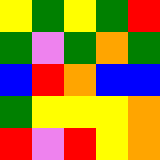[["yellow", "green", "yellow", "green", "red"], ["green", "violet", "green", "orange", "green"], ["blue", "red", "orange", "blue", "blue"], ["green", "yellow", "yellow", "yellow", "orange"], ["red", "violet", "red", "yellow", "orange"]]